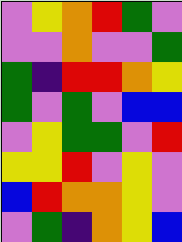[["violet", "yellow", "orange", "red", "green", "violet"], ["violet", "violet", "orange", "violet", "violet", "green"], ["green", "indigo", "red", "red", "orange", "yellow"], ["green", "violet", "green", "violet", "blue", "blue"], ["violet", "yellow", "green", "green", "violet", "red"], ["yellow", "yellow", "red", "violet", "yellow", "violet"], ["blue", "red", "orange", "orange", "yellow", "violet"], ["violet", "green", "indigo", "orange", "yellow", "blue"]]